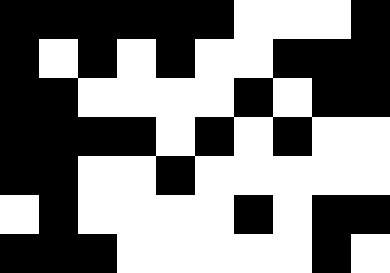[["black", "black", "black", "black", "black", "black", "white", "white", "white", "black"], ["black", "white", "black", "white", "black", "white", "white", "black", "black", "black"], ["black", "black", "white", "white", "white", "white", "black", "white", "black", "black"], ["black", "black", "black", "black", "white", "black", "white", "black", "white", "white"], ["black", "black", "white", "white", "black", "white", "white", "white", "white", "white"], ["white", "black", "white", "white", "white", "white", "black", "white", "black", "black"], ["black", "black", "black", "white", "white", "white", "white", "white", "black", "white"]]